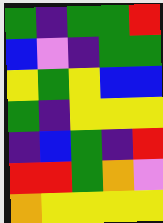[["green", "indigo", "green", "green", "red"], ["blue", "violet", "indigo", "green", "green"], ["yellow", "green", "yellow", "blue", "blue"], ["green", "indigo", "yellow", "yellow", "yellow"], ["indigo", "blue", "green", "indigo", "red"], ["red", "red", "green", "orange", "violet"], ["orange", "yellow", "yellow", "yellow", "yellow"]]